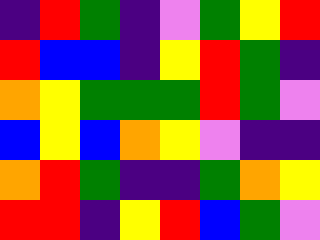[["indigo", "red", "green", "indigo", "violet", "green", "yellow", "red"], ["red", "blue", "blue", "indigo", "yellow", "red", "green", "indigo"], ["orange", "yellow", "green", "green", "green", "red", "green", "violet"], ["blue", "yellow", "blue", "orange", "yellow", "violet", "indigo", "indigo"], ["orange", "red", "green", "indigo", "indigo", "green", "orange", "yellow"], ["red", "red", "indigo", "yellow", "red", "blue", "green", "violet"]]